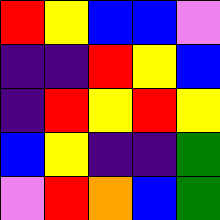[["red", "yellow", "blue", "blue", "violet"], ["indigo", "indigo", "red", "yellow", "blue"], ["indigo", "red", "yellow", "red", "yellow"], ["blue", "yellow", "indigo", "indigo", "green"], ["violet", "red", "orange", "blue", "green"]]